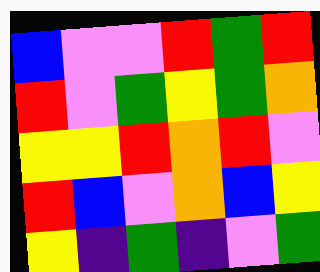[["blue", "violet", "violet", "red", "green", "red"], ["red", "violet", "green", "yellow", "green", "orange"], ["yellow", "yellow", "red", "orange", "red", "violet"], ["red", "blue", "violet", "orange", "blue", "yellow"], ["yellow", "indigo", "green", "indigo", "violet", "green"]]